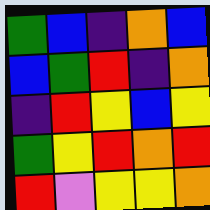[["green", "blue", "indigo", "orange", "blue"], ["blue", "green", "red", "indigo", "orange"], ["indigo", "red", "yellow", "blue", "yellow"], ["green", "yellow", "red", "orange", "red"], ["red", "violet", "yellow", "yellow", "orange"]]